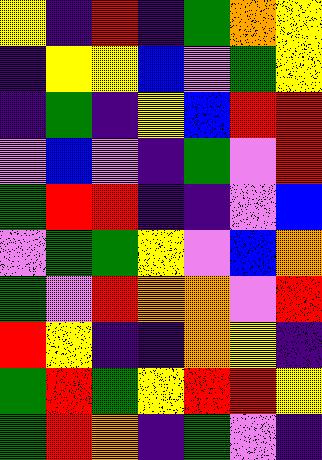[["yellow", "indigo", "red", "indigo", "green", "orange", "yellow"], ["indigo", "yellow", "yellow", "blue", "violet", "green", "yellow"], ["indigo", "green", "indigo", "yellow", "blue", "red", "red"], ["violet", "blue", "violet", "indigo", "green", "violet", "red"], ["green", "red", "red", "indigo", "indigo", "violet", "blue"], ["violet", "green", "green", "yellow", "violet", "blue", "orange"], ["green", "violet", "red", "orange", "orange", "violet", "red"], ["red", "yellow", "indigo", "indigo", "orange", "yellow", "indigo"], ["green", "red", "green", "yellow", "red", "red", "yellow"], ["green", "red", "orange", "indigo", "green", "violet", "indigo"]]